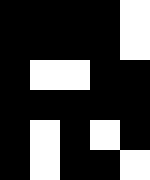[["black", "black", "black", "black", "white"], ["black", "black", "black", "black", "white"], ["black", "white", "white", "black", "black"], ["black", "black", "black", "black", "black"], ["black", "white", "black", "white", "black"], ["black", "white", "black", "black", "white"]]